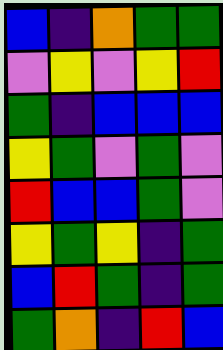[["blue", "indigo", "orange", "green", "green"], ["violet", "yellow", "violet", "yellow", "red"], ["green", "indigo", "blue", "blue", "blue"], ["yellow", "green", "violet", "green", "violet"], ["red", "blue", "blue", "green", "violet"], ["yellow", "green", "yellow", "indigo", "green"], ["blue", "red", "green", "indigo", "green"], ["green", "orange", "indigo", "red", "blue"]]